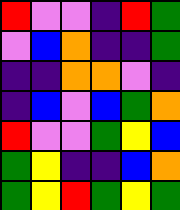[["red", "violet", "violet", "indigo", "red", "green"], ["violet", "blue", "orange", "indigo", "indigo", "green"], ["indigo", "indigo", "orange", "orange", "violet", "indigo"], ["indigo", "blue", "violet", "blue", "green", "orange"], ["red", "violet", "violet", "green", "yellow", "blue"], ["green", "yellow", "indigo", "indigo", "blue", "orange"], ["green", "yellow", "red", "green", "yellow", "green"]]